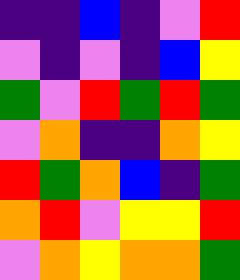[["indigo", "indigo", "blue", "indigo", "violet", "red"], ["violet", "indigo", "violet", "indigo", "blue", "yellow"], ["green", "violet", "red", "green", "red", "green"], ["violet", "orange", "indigo", "indigo", "orange", "yellow"], ["red", "green", "orange", "blue", "indigo", "green"], ["orange", "red", "violet", "yellow", "yellow", "red"], ["violet", "orange", "yellow", "orange", "orange", "green"]]